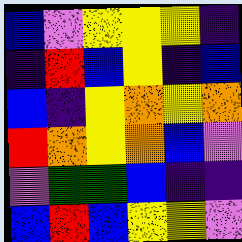[["blue", "violet", "yellow", "yellow", "yellow", "indigo"], ["indigo", "red", "blue", "yellow", "indigo", "blue"], ["blue", "indigo", "yellow", "orange", "yellow", "orange"], ["red", "orange", "yellow", "orange", "blue", "violet"], ["violet", "green", "green", "blue", "indigo", "indigo"], ["blue", "red", "blue", "yellow", "yellow", "violet"]]